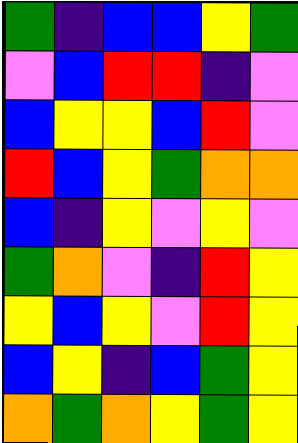[["green", "indigo", "blue", "blue", "yellow", "green"], ["violet", "blue", "red", "red", "indigo", "violet"], ["blue", "yellow", "yellow", "blue", "red", "violet"], ["red", "blue", "yellow", "green", "orange", "orange"], ["blue", "indigo", "yellow", "violet", "yellow", "violet"], ["green", "orange", "violet", "indigo", "red", "yellow"], ["yellow", "blue", "yellow", "violet", "red", "yellow"], ["blue", "yellow", "indigo", "blue", "green", "yellow"], ["orange", "green", "orange", "yellow", "green", "yellow"]]